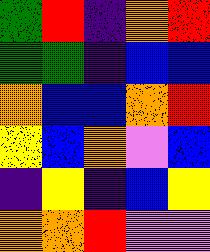[["green", "red", "indigo", "orange", "red"], ["green", "green", "indigo", "blue", "blue"], ["orange", "blue", "blue", "orange", "red"], ["yellow", "blue", "orange", "violet", "blue"], ["indigo", "yellow", "indigo", "blue", "yellow"], ["orange", "orange", "red", "violet", "violet"]]